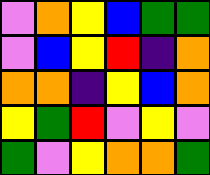[["violet", "orange", "yellow", "blue", "green", "green"], ["violet", "blue", "yellow", "red", "indigo", "orange"], ["orange", "orange", "indigo", "yellow", "blue", "orange"], ["yellow", "green", "red", "violet", "yellow", "violet"], ["green", "violet", "yellow", "orange", "orange", "green"]]